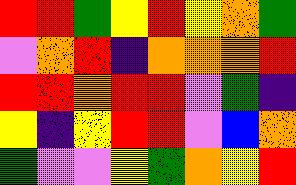[["red", "red", "green", "yellow", "red", "yellow", "orange", "green"], ["violet", "orange", "red", "indigo", "orange", "orange", "orange", "red"], ["red", "red", "orange", "red", "red", "violet", "green", "indigo"], ["yellow", "indigo", "yellow", "red", "red", "violet", "blue", "orange"], ["green", "violet", "violet", "yellow", "green", "orange", "yellow", "red"]]